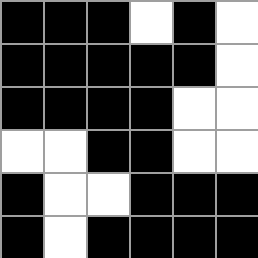[["black", "black", "black", "white", "black", "white"], ["black", "black", "black", "black", "black", "white"], ["black", "black", "black", "black", "white", "white"], ["white", "white", "black", "black", "white", "white"], ["black", "white", "white", "black", "black", "black"], ["black", "white", "black", "black", "black", "black"]]